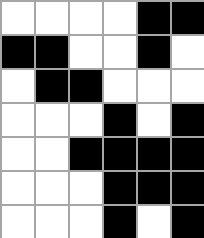[["white", "white", "white", "white", "black", "black"], ["black", "black", "white", "white", "black", "white"], ["white", "black", "black", "white", "white", "white"], ["white", "white", "white", "black", "white", "black"], ["white", "white", "black", "black", "black", "black"], ["white", "white", "white", "black", "black", "black"], ["white", "white", "white", "black", "white", "black"]]